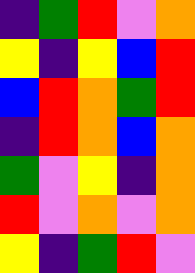[["indigo", "green", "red", "violet", "orange"], ["yellow", "indigo", "yellow", "blue", "red"], ["blue", "red", "orange", "green", "red"], ["indigo", "red", "orange", "blue", "orange"], ["green", "violet", "yellow", "indigo", "orange"], ["red", "violet", "orange", "violet", "orange"], ["yellow", "indigo", "green", "red", "violet"]]